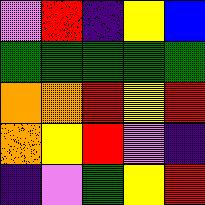[["violet", "red", "indigo", "yellow", "blue"], ["green", "green", "green", "green", "green"], ["orange", "orange", "red", "yellow", "red"], ["orange", "yellow", "red", "violet", "indigo"], ["indigo", "violet", "green", "yellow", "red"]]